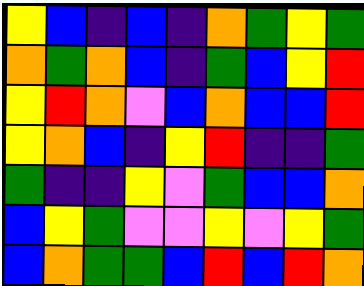[["yellow", "blue", "indigo", "blue", "indigo", "orange", "green", "yellow", "green"], ["orange", "green", "orange", "blue", "indigo", "green", "blue", "yellow", "red"], ["yellow", "red", "orange", "violet", "blue", "orange", "blue", "blue", "red"], ["yellow", "orange", "blue", "indigo", "yellow", "red", "indigo", "indigo", "green"], ["green", "indigo", "indigo", "yellow", "violet", "green", "blue", "blue", "orange"], ["blue", "yellow", "green", "violet", "violet", "yellow", "violet", "yellow", "green"], ["blue", "orange", "green", "green", "blue", "red", "blue", "red", "orange"]]